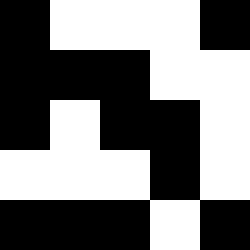[["black", "white", "white", "white", "black"], ["black", "black", "black", "white", "white"], ["black", "white", "black", "black", "white"], ["white", "white", "white", "black", "white"], ["black", "black", "black", "white", "black"]]